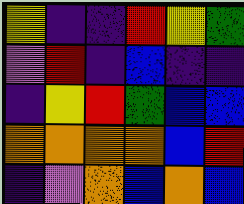[["yellow", "indigo", "indigo", "red", "yellow", "green"], ["violet", "red", "indigo", "blue", "indigo", "indigo"], ["indigo", "yellow", "red", "green", "blue", "blue"], ["orange", "orange", "orange", "orange", "blue", "red"], ["indigo", "violet", "orange", "blue", "orange", "blue"]]